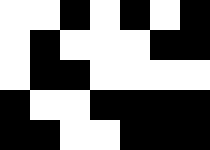[["white", "white", "black", "white", "black", "white", "black"], ["white", "black", "white", "white", "white", "black", "black"], ["white", "black", "black", "white", "white", "white", "white"], ["black", "white", "white", "black", "black", "black", "black"], ["black", "black", "white", "white", "black", "black", "black"]]